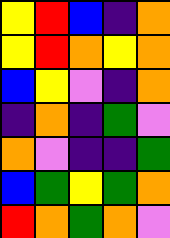[["yellow", "red", "blue", "indigo", "orange"], ["yellow", "red", "orange", "yellow", "orange"], ["blue", "yellow", "violet", "indigo", "orange"], ["indigo", "orange", "indigo", "green", "violet"], ["orange", "violet", "indigo", "indigo", "green"], ["blue", "green", "yellow", "green", "orange"], ["red", "orange", "green", "orange", "violet"]]